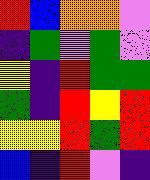[["red", "blue", "orange", "orange", "violet"], ["indigo", "green", "violet", "green", "violet"], ["yellow", "indigo", "red", "green", "green"], ["green", "indigo", "red", "yellow", "red"], ["yellow", "yellow", "red", "green", "red"], ["blue", "indigo", "red", "violet", "indigo"]]